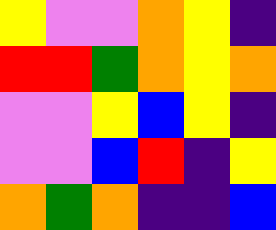[["yellow", "violet", "violet", "orange", "yellow", "indigo"], ["red", "red", "green", "orange", "yellow", "orange"], ["violet", "violet", "yellow", "blue", "yellow", "indigo"], ["violet", "violet", "blue", "red", "indigo", "yellow"], ["orange", "green", "orange", "indigo", "indigo", "blue"]]